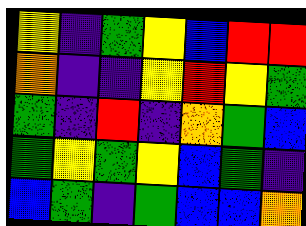[["yellow", "indigo", "green", "yellow", "blue", "red", "red"], ["orange", "indigo", "indigo", "yellow", "red", "yellow", "green"], ["green", "indigo", "red", "indigo", "orange", "green", "blue"], ["green", "yellow", "green", "yellow", "blue", "green", "indigo"], ["blue", "green", "indigo", "green", "blue", "blue", "orange"]]